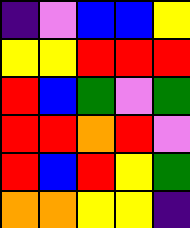[["indigo", "violet", "blue", "blue", "yellow"], ["yellow", "yellow", "red", "red", "red"], ["red", "blue", "green", "violet", "green"], ["red", "red", "orange", "red", "violet"], ["red", "blue", "red", "yellow", "green"], ["orange", "orange", "yellow", "yellow", "indigo"]]